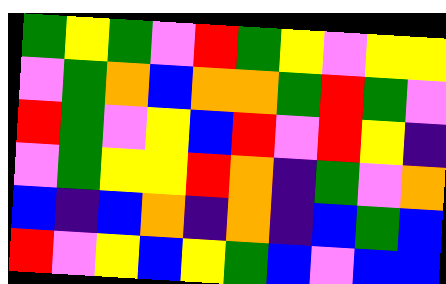[["green", "yellow", "green", "violet", "red", "green", "yellow", "violet", "yellow", "yellow"], ["violet", "green", "orange", "blue", "orange", "orange", "green", "red", "green", "violet"], ["red", "green", "violet", "yellow", "blue", "red", "violet", "red", "yellow", "indigo"], ["violet", "green", "yellow", "yellow", "red", "orange", "indigo", "green", "violet", "orange"], ["blue", "indigo", "blue", "orange", "indigo", "orange", "indigo", "blue", "green", "blue"], ["red", "violet", "yellow", "blue", "yellow", "green", "blue", "violet", "blue", "blue"]]